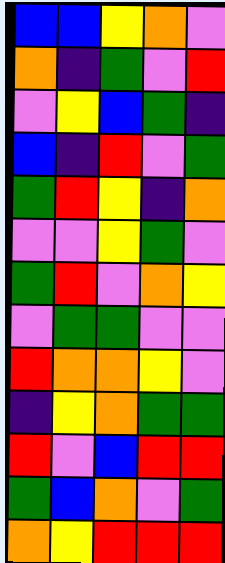[["blue", "blue", "yellow", "orange", "violet"], ["orange", "indigo", "green", "violet", "red"], ["violet", "yellow", "blue", "green", "indigo"], ["blue", "indigo", "red", "violet", "green"], ["green", "red", "yellow", "indigo", "orange"], ["violet", "violet", "yellow", "green", "violet"], ["green", "red", "violet", "orange", "yellow"], ["violet", "green", "green", "violet", "violet"], ["red", "orange", "orange", "yellow", "violet"], ["indigo", "yellow", "orange", "green", "green"], ["red", "violet", "blue", "red", "red"], ["green", "blue", "orange", "violet", "green"], ["orange", "yellow", "red", "red", "red"]]